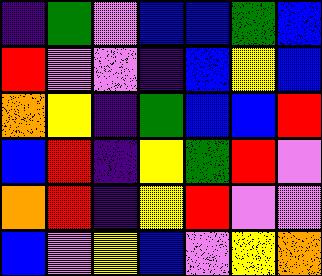[["indigo", "green", "violet", "blue", "blue", "green", "blue"], ["red", "violet", "violet", "indigo", "blue", "yellow", "blue"], ["orange", "yellow", "indigo", "green", "blue", "blue", "red"], ["blue", "red", "indigo", "yellow", "green", "red", "violet"], ["orange", "red", "indigo", "yellow", "red", "violet", "violet"], ["blue", "violet", "yellow", "blue", "violet", "yellow", "orange"]]